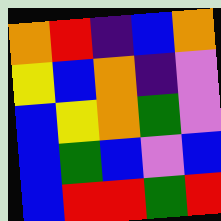[["orange", "red", "indigo", "blue", "orange"], ["yellow", "blue", "orange", "indigo", "violet"], ["blue", "yellow", "orange", "green", "violet"], ["blue", "green", "blue", "violet", "blue"], ["blue", "red", "red", "green", "red"]]